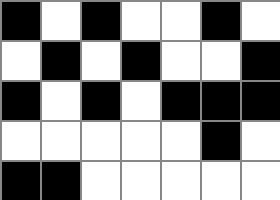[["black", "white", "black", "white", "white", "black", "white"], ["white", "black", "white", "black", "white", "white", "black"], ["black", "white", "black", "white", "black", "black", "black"], ["white", "white", "white", "white", "white", "black", "white"], ["black", "black", "white", "white", "white", "white", "white"]]